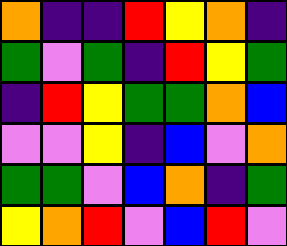[["orange", "indigo", "indigo", "red", "yellow", "orange", "indigo"], ["green", "violet", "green", "indigo", "red", "yellow", "green"], ["indigo", "red", "yellow", "green", "green", "orange", "blue"], ["violet", "violet", "yellow", "indigo", "blue", "violet", "orange"], ["green", "green", "violet", "blue", "orange", "indigo", "green"], ["yellow", "orange", "red", "violet", "blue", "red", "violet"]]